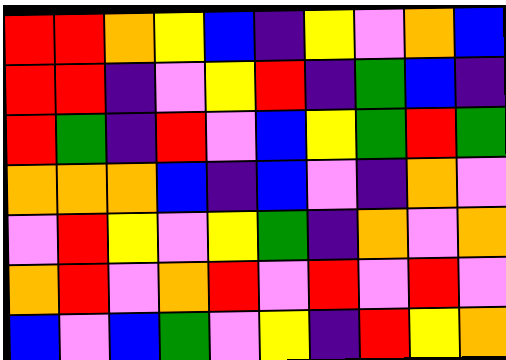[["red", "red", "orange", "yellow", "blue", "indigo", "yellow", "violet", "orange", "blue"], ["red", "red", "indigo", "violet", "yellow", "red", "indigo", "green", "blue", "indigo"], ["red", "green", "indigo", "red", "violet", "blue", "yellow", "green", "red", "green"], ["orange", "orange", "orange", "blue", "indigo", "blue", "violet", "indigo", "orange", "violet"], ["violet", "red", "yellow", "violet", "yellow", "green", "indigo", "orange", "violet", "orange"], ["orange", "red", "violet", "orange", "red", "violet", "red", "violet", "red", "violet"], ["blue", "violet", "blue", "green", "violet", "yellow", "indigo", "red", "yellow", "orange"]]